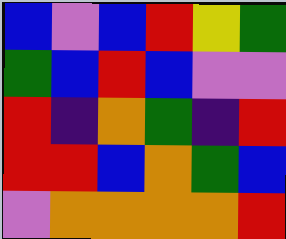[["blue", "violet", "blue", "red", "yellow", "green"], ["green", "blue", "red", "blue", "violet", "violet"], ["red", "indigo", "orange", "green", "indigo", "red"], ["red", "red", "blue", "orange", "green", "blue"], ["violet", "orange", "orange", "orange", "orange", "red"]]